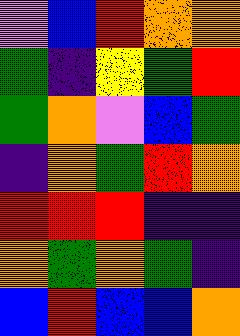[["violet", "blue", "red", "orange", "orange"], ["green", "indigo", "yellow", "green", "red"], ["green", "orange", "violet", "blue", "green"], ["indigo", "orange", "green", "red", "orange"], ["red", "red", "red", "indigo", "indigo"], ["orange", "green", "orange", "green", "indigo"], ["blue", "red", "blue", "blue", "orange"]]